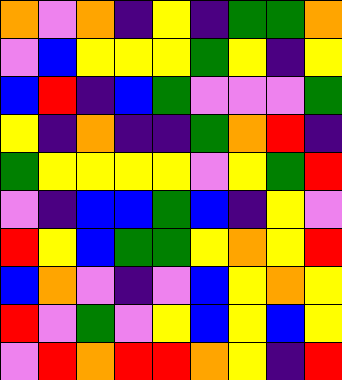[["orange", "violet", "orange", "indigo", "yellow", "indigo", "green", "green", "orange"], ["violet", "blue", "yellow", "yellow", "yellow", "green", "yellow", "indigo", "yellow"], ["blue", "red", "indigo", "blue", "green", "violet", "violet", "violet", "green"], ["yellow", "indigo", "orange", "indigo", "indigo", "green", "orange", "red", "indigo"], ["green", "yellow", "yellow", "yellow", "yellow", "violet", "yellow", "green", "red"], ["violet", "indigo", "blue", "blue", "green", "blue", "indigo", "yellow", "violet"], ["red", "yellow", "blue", "green", "green", "yellow", "orange", "yellow", "red"], ["blue", "orange", "violet", "indigo", "violet", "blue", "yellow", "orange", "yellow"], ["red", "violet", "green", "violet", "yellow", "blue", "yellow", "blue", "yellow"], ["violet", "red", "orange", "red", "red", "orange", "yellow", "indigo", "red"]]